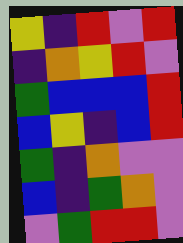[["yellow", "indigo", "red", "violet", "red"], ["indigo", "orange", "yellow", "red", "violet"], ["green", "blue", "blue", "blue", "red"], ["blue", "yellow", "indigo", "blue", "red"], ["green", "indigo", "orange", "violet", "violet"], ["blue", "indigo", "green", "orange", "violet"], ["violet", "green", "red", "red", "violet"]]